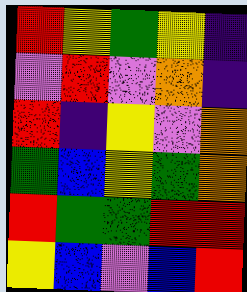[["red", "yellow", "green", "yellow", "indigo"], ["violet", "red", "violet", "orange", "indigo"], ["red", "indigo", "yellow", "violet", "orange"], ["green", "blue", "yellow", "green", "orange"], ["red", "green", "green", "red", "red"], ["yellow", "blue", "violet", "blue", "red"]]